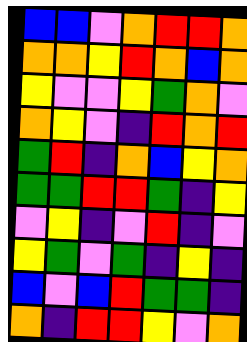[["blue", "blue", "violet", "orange", "red", "red", "orange"], ["orange", "orange", "yellow", "red", "orange", "blue", "orange"], ["yellow", "violet", "violet", "yellow", "green", "orange", "violet"], ["orange", "yellow", "violet", "indigo", "red", "orange", "red"], ["green", "red", "indigo", "orange", "blue", "yellow", "orange"], ["green", "green", "red", "red", "green", "indigo", "yellow"], ["violet", "yellow", "indigo", "violet", "red", "indigo", "violet"], ["yellow", "green", "violet", "green", "indigo", "yellow", "indigo"], ["blue", "violet", "blue", "red", "green", "green", "indigo"], ["orange", "indigo", "red", "red", "yellow", "violet", "orange"]]